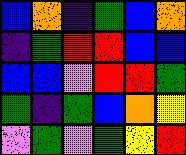[["blue", "orange", "indigo", "green", "blue", "orange"], ["indigo", "green", "red", "red", "blue", "blue"], ["blue", "blue", "violet", "red", "red", "green"], ["green", "indigo", "green", "blue", "orange", "yellow"], ["violet", "green", "violet", "green", "yellow", "red"]]